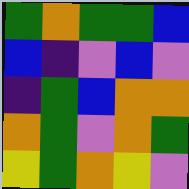[["green", "orange", "green", "green", "blue"], ["blue", "indigo", "violet", "blue", "violet"], ["indigo", "green", "blue", "orange", "orange"], ["orange", "green", "violet", "orange", "green"], ["yellow", "green", "orange", "yellow", "violet"]]